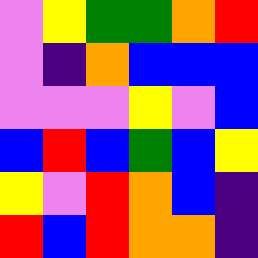[["violet", "yellow", "green", "green", "orange", "red"], ["violet", "indigo", "orange", "blue", "blue", "blue"], ["violet", "violet", "violet", "yellow", "violet", "blue"], ["blue", "red", "blue", "green", "blue", "yellow"], ["yellow", "violet", "red", "orange", "blue", "indigo"], ["red", "blue", "red", "orange", "orange", "indigo"]]